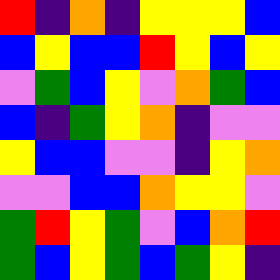[["red", "indigo", "orange", "indigo", "yellow", "yellow", "yellow", "blue"], ["blue", "yellow", "blue", "blue", "red", "yellow", "blue", "yellow"], ["violet", "green", "blue", "yellow", "violet", "orange", "green", "blue"], ["blue", "indigo", "green", "yellow", "orange", "indigo", "violet", "violet"], ["yellow", "blue", "blue", "violet", "violet", "indigo", "yellow", "orange"], ["violet", "violet", "blue", "blue", "orange", "yellow", "yellow", "violet"], ["green", "red", "yellow", "green", "violet", "blue", "orange", "red"], ["green", "blue", "yellow", "green", "blue", "green", "yellow", "indigo"]]